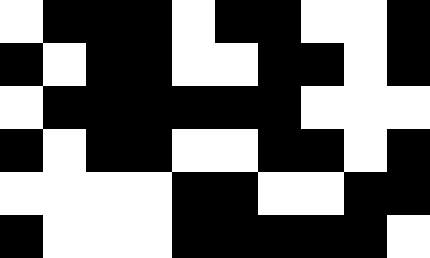[["white", "black", "black", "black", "white", "black", "black", "white", "white", "black"], ["black", "white", "black", "black", "white", "white", "black", "black", "white", "black"], ["white", "black", "black", "black", "black", "black", "black", "white", "white", "white"], ["black", "white", "black", "black", "white", "white", "black", "black", "white", "black"], ["white", "white", "white", "white", "black", "black", "white", "white", "black", "black"], ["black", "white", "white", "white", "black", "black", "black", "black", "black", "white"]]